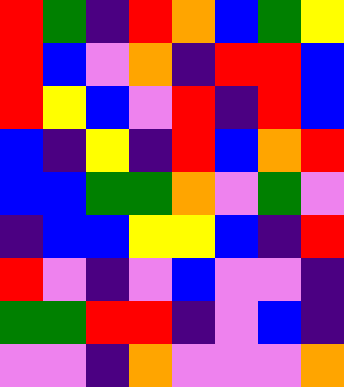[["red", "green", "indigo", "red", "orange", "blue", "green", "yellow"], ["red", "blue", "violet", "orange", "indigo", "red", "red", "blue"], ["red", "yellow", "blue", "violet", "red", "indigo", "red", "blue"], ["blue", "indigo", "yellow", "indigo", "red", "blue", "orange", "red"], ["blue", "blue", "green", "green", "orange", "violet", "green", "violet"], ["indigo", "blue", "blue", "yellow", "yellow", "blue", "indigo", "red"], ["red", "violet", "indigo", "violet", "blue", "violet", "violet", "indigo"], ["green", "green", "red", "red", "indigo", "violet", "blue", "indigo"], ["violet", "violet", "indigo", "orange", "violet", "violet", "violet", "orange"]]